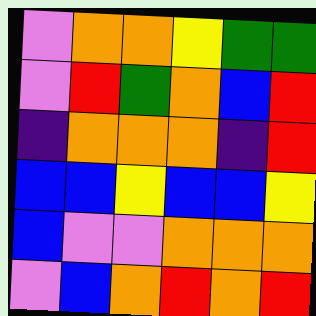[["violet", "orange", "orange", "yellow", "green", "green"], ["violet", "red", "green", "orange", "blue", "red"], ["indigo", "orange", "orange", "orange", "indigo", "red"], ["blue", "blue", "yellow", "blue", "blue", "yellow"], ["blue", "violet", "violet", "orange", "orange", "orange"], ["violet", "blue", "orange", "red", "orange", "red"]]